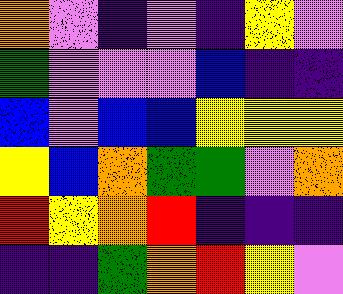[["orange", "violet", "indigo", "violet", "indigo", "yellow", "violet"], ["green", "violet", "violet", "violet", "blue", "indigo", "indigo"], ["blue", "violet", "blue", "blue", "yellow", "yellow", "yellow"], ["yellow", "blue", "orange", "green", "green", "violet", "orange"], ["red", "yellow", "orange", "red", "indigo", "indigo", "indigo"], ["indigo", "indigo", "green", "orange", "red", "yellow", "violet"]]